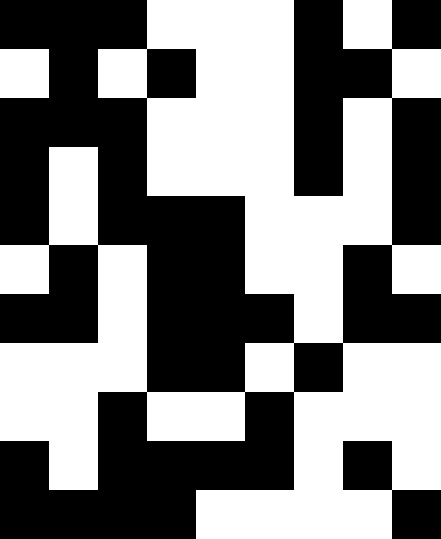[["black", "black", "black", "white", "white", "white", "black", "white", "black"], ["white", "black", "white", "black", "white", "white", "black", "black", "white"], ["black", "black", "black", "white", "white", "white", "black", "white", "black"], ["black", "white", "black", "white", "white", "white", "black", "white", "black"], ["black", "white", "black", "black", "black", "white", "white", "white", "black"], ["white", "black", "white", "black", "black", "white", "white", "black", "white"], ["black", "black", "white", "black", "black", "black", "white", "black", "black"], ["white", "white", "white", "black", "black", "white", "black", "white", "white"], ["white", "white", "black", "white", "white", "black", "white", "white", "white"], ["black", "white", "black", "black", "black", "black", "white", "black", "white"], ["black", "black", "black", "black", "white", "white", "white", "white", "black"]]